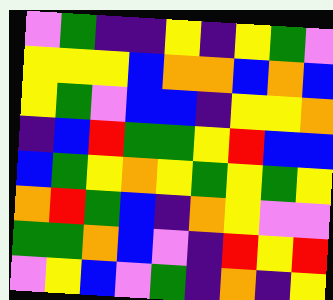[["violet", "green", "indigo", "indigo", "yellow", "indigo", "yellow", "green", "violet"], ["yellow", "yellow", "yellow", "blue", "orange", "orange", "blue", "orange", "blue"], ["yellow", "green", "violet", "blue", "blue", "indigo", "yellow", "yellow", "orange"], ["indigo", "blue", "red", "green", "green", "yellow", "red", "blue", "blue"], ["blue", "green", "yellow", "orange", "yellow", "green", "yellow", "green", "yellow"], ["orange", "red", "green", "blue", "indigo", "orange", "yellow", "violet", "violet"], ["green", "green", "orange", "blue", "violet", "indigo", "red", "yellow", "red"], ["violet", "yellow", "blue", "violet", "green", "indigo", "orange", "indigo", "yellow"]]